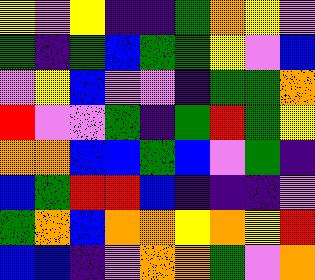[["yellow", "violet", "yellow", "indigo", "indigo", "green", "orange", "yellow", "violet"], ["green", "indigo", "green", "blue", "green", "green", "yellow", "violet", "blue"], ["violet", "yellow", "blue", "violet", "violet", "indigo", "green", "green", "orange"], ["red", "violet", "violet", "green", "indigo", "green", "red", "green", "yellow"], ["orange", "orange", "blue", "blue", "green", "blue", "violet", "green", "indigo"], ["blue", "green", "red", "red", "blue", "indigo", "indigo", "indigo", "violet"], ["green", "orange", "blue", "orange", "orange", "yellow", "orange", "yellow", "red"], ["blue", "blue", "indigo", "violet", "orange", "orange", "green", "violet", "orange"]]